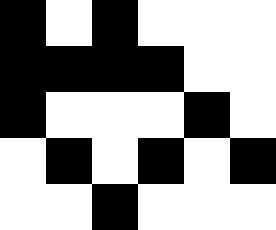[["black", "white", "black", "white", "white", "white"], ["black", "black", "black", "black", "white", "white"], ["black", "white", "white", "white", "black", "white"], ["white", "black", "white", "black", "white", "black"], ["white", "white", "black", "white", "white", "white"]]